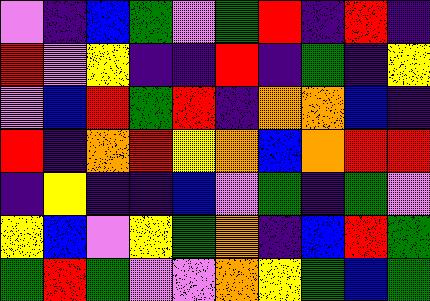[["violet", "indigo", "blue", "green", "violet", "green", "red", "indigo", "red", "indigo"], ["red", "violet", "yellow", "indigo", "indigo", "red", "indigo", "green", "indigo", "yellow"], ["violet", "blue", "red", "green", "red", "indigo", "orange", "orange", "blue", "indigo"], ["red", "indigo", "orange", "red", "yellow", "orange", "blue", "orange", "red", "red"], ["indigo", "yellow", "indigo", "indigo", "blue", "violet", "green", "indigo", "green", "violet"], ["yellow", "blue", "violet", "yellow", "green", "orange", "indigo", "blue", "red", "green"], ["green", "red", "green", "violet", "violet", "orange", "yellow", "green", "blue", "green"]]